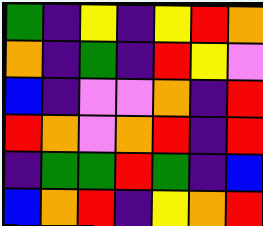[["green", "indigo", "yellow", "indigo", "yellow", "red", "orange"], ["orange", "indigo", "green", "indigo", "red", "yellow", "violet"], ["blue", "indigo", "violet", "violet", "orange", "indigo", "red"], ["red", "orange", "violet", "orange", "red", "indigo", "red"], ["indigo", "green", "green", "red", "green", "indigo", "blue"], ["blue", "orange", "red", "indigo", "yellow", "orange", "red"]]